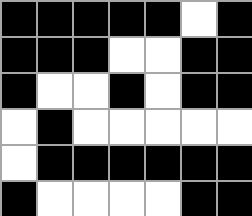[["black", "black", "black", "black", "black", "white", "black"], ["black", "black", "black", "white", "white", "black", "black"], ["black", "white", "white", "black", "white", "black", "black"], ["white", "black", "white", "white", "white", "white", "white"], ["white", "black", "black", "black", "black", "black", "black"], ["black", "white", "white", "white", "white", "black", "black"]]